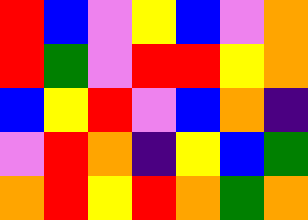[["red", "blue", "violet", "yellow", "blue", "violet", "orange"], ["red", "green", "violet", "red", "red", "yellow", "orange"], ["blue", "yellow", "red", "violet", "blue", "orange", "indigo"], ["violet", "red", "orange", "indigo", "yellow", "blue", "green"], ["orange", "red", "yellow", "red", "orange", "green", "orange"]]